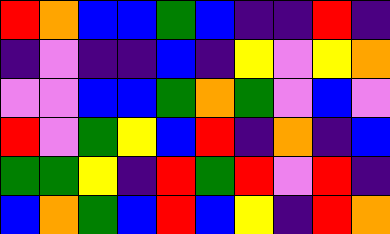[["red", "orange", "blue", "blue", "green", "blue", "indigo", "indigo", "red", "indigo"], ["indigo", "violet", "indigo", "indigo", "blue", "indigo", "yellow", "violet", "yellow", "orange"], ["violet", "violet", "blue", "blue", "green", "orange", "green", "violet", "blue", "violet"], ["red", "violet", "green", "yellow", "blue", "red", "indigo", "orange", "indigo", "blue"], ["green", "green", "yellow", "indigo", "red", "green", "red", "violet", "red", "indigo"], ["blue", "orange", "green", "blue", "red", "blue", "yellow", "indigo", "red", "orange"]]